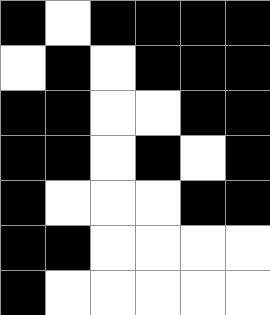[["black", "white", "black", "black", "black", "black"], ["white", "black", "white", "black", "black", "black"], ["black", "black", "white", "white", "black", "black"], ["black", "black", "white", "black", "white", "black"], ["black", "white", "white", "white", "black", "black"], ["black", "black", "white", "white", "white", "white"], ["black", "white", "white", "white", "white", "white"]]